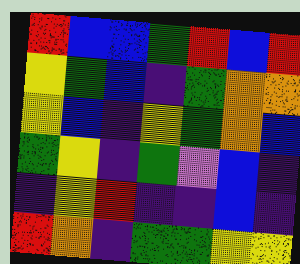[["red", "blue", "blue", "green", "red", "blue", "red"], ["yellow", "green", "blue", "indigo", "green", "orange", "orange"], ["yellow", "blue", "indigo", "yellow", "green", "orange", "blue"], ["green", "yellow", "indigo", "green", "violet", "blue", "indigo"], ["indigo", "yellow", "red", "indigo", "indigo", "blue", "indigo"], ["red", "orange", "indigo", "green", "green", "yellow", "yellow"]]